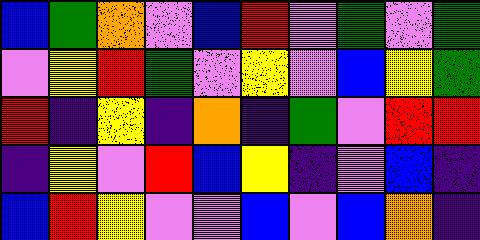[["blue", "green", "orange", "violet", "blue", "red", "violet", "green", "violet", "green"], ["violet", "yellow", "red", "green", "violet", "yellow", "violet", "blue", "yellow", "green"], ["red", "indigo", "yellow", "indigo", "orange", "indigo", "green", "violet", "red", "red"], ["indigo", "yellow", "violet", "red", "blue", "yellow", "indigo", "violet", "blue", "indigo"], ["blue", "red", "yellow", "violet", "violet", "blue", "violet", "blue", "orange", "indigo"]]